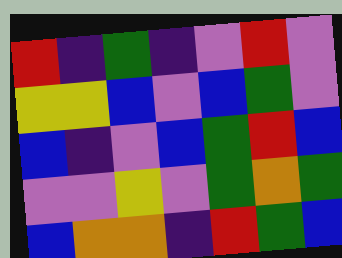[["red", "indigo", "green", "indigo", "violet", "red", "violet"], ["yellow", "yellow", "blue", "violet", "blue", "green", "violet"], ["blue", "indigo", "violet", "blue", "green", "red", "blue"], ["violet", "violet", "yellow", "violet", "green", "orange", "green"], ["blue", "orange", "orange", "indigo", "red", "green", "blue"]]